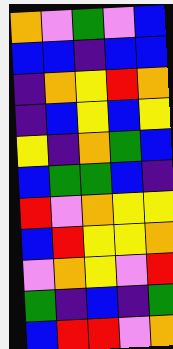[["orange", "violet", "green", "violet", "blue"], ["blue", "blue", "indigo", "blue", "blue"], ["indigo", "orange", "yellow", "red", "orange"], ["indigo", "blue", "yellow", "blue", "yellow"], ["yellow", "indigo", "orange", "green", "blue"], ["blue", "green", "green", "blue", "indigo"], ["red", "violet", "orange", "yellow", "yellow"], ["blue", "red", "yellow", "yellow", "orange"], ["violet", "orange", "yellow", "violet", "red"], ["green", "indigo", "blue", "indigo", "green"], ["blue", "red", "red", "violet", "orange"]]